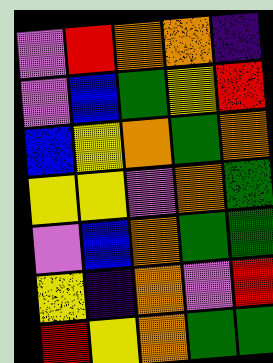[["violet", "red", "orange", "orange", "indigo"], ["violet", "blue", "green", "yellow", "red"], ["blue", "yellow", "orange", "green", "orange"], ["yellow", "yellow", "violet", "orange", "green"], ["violet", "blue", "orange", "green", "green"], ["yellow", "indigo", "orange", "violet", "red"], ["red", "yellow", "orange", "green", "green"]]